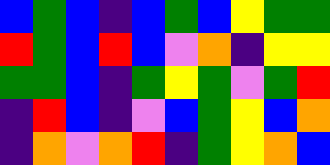[["blue", "green", "blue", "indigo", "blue", "green", "blue", "yellow", "green", "green"], ["red", "green", "blue", "red", "blue", "violet", "orange", "indigo", "yellow", "yellow"], ["green", "green", "blue", "indigo", "green", "yellow", "green", "violet", "green", "red"], ["indigo", "red", "blue", "indigo", "violet", "blue", "green", "yellow", "blue", "orange"], ["indigo", "orange", "violet", "orange", "red", "indigo", "green", "yellow", "orange", "blue"]]